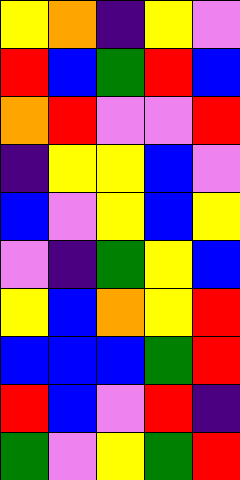[["yellow", "orange", "indigo", "yellow", "violet"], ["red", "blue", "green", "red", "blue"], ["orange", "red", "violet", "violet", "red"], ["indigo", "yellow", "yellow", "blue", "violet"], ["blue", "violet", "yellow", "blue", "yellow"], ["violet", "indigo", "green", "yellow", "blue"], ["yellow", "blue", "orange", "yellow", "red"], ["blue", "blue", "blue", "green", "red"], ["red", "blue", "violet", "red", "indigo"], ["green", "violet", "yellow", "green", "red"]]